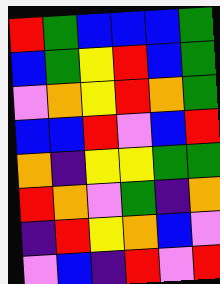[["red", "green", "blue", "blue", "blue", "green"], ["blue", "green", "yellow", "red", "blue", "green"], ["violet", "orange", "yellow", "red", "orange", "green"], ["blue", "blue", "red", "violet", "blue", "red"], ["orange", "indigo", "yellow", "yellow", "green", "green"], ["red", "orange", "violet", "green", "indigo", "orange"], ["indigo", "red", "yellow", "orange", "blue", "violet"], ["violet", "blue", "indigo", "red", "violet", "red"]]